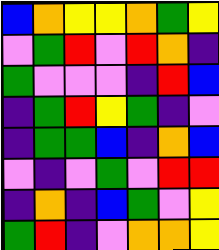[["blue", "orange", "yellow", "yellow", "orange", "green", "yellow"], ["violet", "green", "red", "violet", "red", "orange", "indigo"], ["green", "violet", "violet", "violet", "indigo", "red", "blue"], ["indigo", "green", "red", "yellow", "green", "indigo", "violet"], ["indigo", "green", "green", "blue", "indigo", "orange", "blue"], ["violet", "indigo", "violet", "green", "violet", "red", "red"], ["indigo", "orange", "indigo", "blue", "green", "violet", "yellow"], ["green", "red", "indigo", "violet", "orange", "orange", "yellow"]]